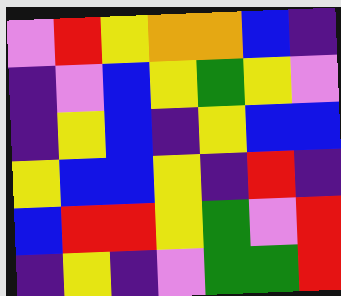[["violet", "red", "yellow", "orange", "orange", "blue", "indigo"], ["indigo", "violet", "blue", "yellow", "green", "yellow", "violet"], ["indigo", "yellow", "blue", "indigo", "yellow", "blue", "blue"], ["yellow", "blue", "blue", "yellow", "indigo", "red", "indigo"], ["blue", "red", "red", "yellow", "green", "violet", "red"], ["indigo", "yellow", "indigo", "violet", "green", "green", "red"]]